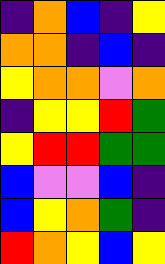[["indigo", "orange", "blue", "indigo", "yellow"], ["orange", "orange", "indigo", "blue", "indigo"], ["yellow", "orange", "orange", "violet", "orange"], ["indigo", "yellow", "yellow", "red", "green"], ["yellow", "red", "red", "green", "green"], ["blue", "violet", "violet", "blue", "indigo"], ["blue", "yellow", "orange", "green", "indigo"], ["red", "orange", "yellow", "blue", "yellow"]]